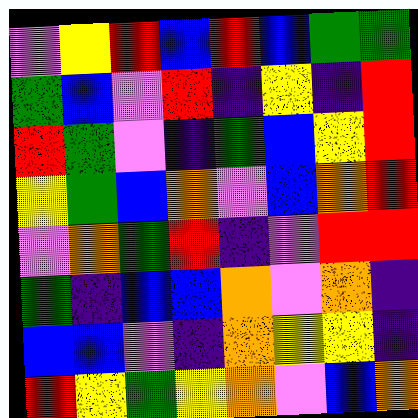[["violet", "yellow", "red", "blue", "red", "blue", "green", "green"], ["green", "blue", "violet", "red", "indigo", "yellow", "indigo", "red"], ["red", "green", "violet", "indigo", "green", "blue", "yellow", "red"], ["yellow", "green", "blue", "orange", "violet", "blue", "orange", "red"], ["violet", "orange", "green", "red", "indigo", "violet", "red", "red"], ["green", "indigo", "blue", "blue", "orange", "violet", "orange", "indigo"], ["blue", "blue", "violet", "indigo", "orange", "yellow", "yellow", "indigo"], ["red", "yellow", "green", "yellow", "orange", "violet", "blue", "orange"]]